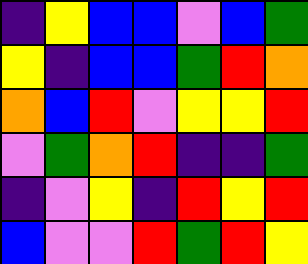[["indigo", "yellow", "blue", "blue", "violet", "blue", "green"], ["yellow", "indigo", "blue", "blue", "green", "red", "orange"], ["orange", "blue", "red", "violet", "yellow", "yellow", "red"], ["violet", "green", "orange", "red", "indigo", "indigo", "green"], ["indigo", "violet", "yellow", "indigo", "red", "yellow", "red"], ["blue", "violet", "violet", "red", "green", "red", "yellow"]]